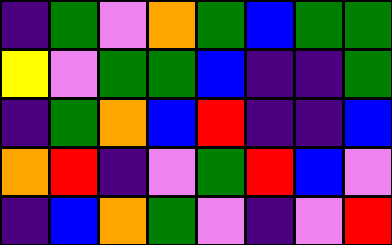[["indigo", "green", "violet", "orange", "green", "blue", "green", "green"], ["yellow", "violet", "green", "green", "blue", "indigo", "indigo", "green"], ["indigo", "green", "orange", "blue", "red", "indigo", "indigo", "blue"], ["orange", "red", "indigo", "violet", "green", "red", "blue", "violet"], ["indigo", "blue", "orange", "green", "violet", "indigo", "violet", "red"]]